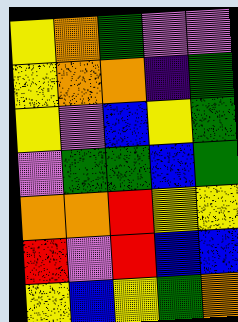[["yellow", "orange", "green", "violet", "violet"], ["yellow", "orange", "orange", "indigo", "green"], ["yellow", "violet", "blue", "yellow", "green"], ["violet", "green", "green", "blue", "green"], ["orange", "orange", "red", "yellow", "yellow"], ["red", "violet", "red", "blue", "blue"], ["yellow", "blue", "yellow", "green", "orange"]]